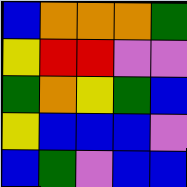[["blue", "orange", "orange", "orange", "green"], ["yellow", "red", "red", "violet", "violet"], ["green", "orange", "yellow", "green", "blue"], ["yellow", "blue", "blue", "blue", "violet"], ["blue", "green", "violet", "blue", "blue"]]